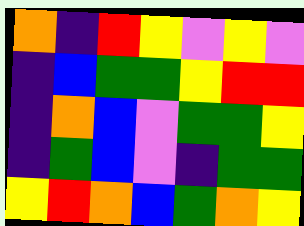[["orange", "indigo", "red", "yellow", "violet", "yellow", "violet"], ["indigo", "blue", "green", "green", "yellow", "red", "red"], ["indigo", "orange", "blue", "violet", "green", "green", "yellow"], ["indigo", "green", "blue", "violet", "indigo", "green", "green"], ["yellow", "red", "orange", "blue", "green", "orange", "yellow"]]